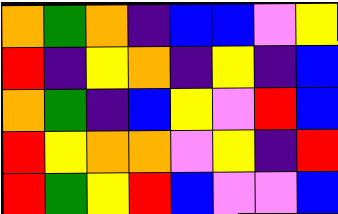[["orange", "green", "orange", "indigo", "blue", "blue", "violet", "yellow"], ["red", "indigo", "yellow", "orange", "indigo", "yellow", "indigo", "blue"], ["orange", "green", "indigo", "blue", "yellow", "violet", "red", "blue"], ["red", "yellow", "orange", "orange", "violet", "yellow", "indigo", "red"], ["red", "green", "yellow", "red", "blue", "violet", "violet", "blue"]]